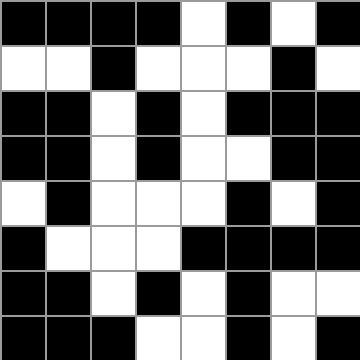[["black", "black", "black", "black", "white", "black", "white", "black"], ["white", "white", "black", "white", "white", "white", "black", "white"], ["black", "black", "white", "black", "white", "black", "black", "black"], ["black", "black", "white", "black", "white", "white", "black", "black"], ["white", "black", "white", "white", "white", "black", "white", "black"], ["black", "white", "white", "white", "black", "black", "black", "black"], ["black", "black", "white", "black", "white", "black", "white", "white"], ["black", "black", "black", "white", "white", "black", "white", "black"]]